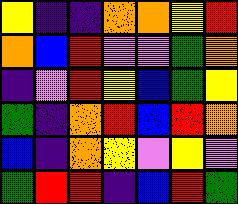[["yellow", "indigo", "indigo", "orange", "orange", "yellow", "red"], ["orange", "blue", "red", "violet", "violet", "green", "orange"], ["indigo", "violet", "red", "yellow", "blue", "green", "yellow"], ["green", "indigo", "orange", "red", "blue", "red", "orange"], ["blue", "indigo", "orange", "yellow", "violet", "yellow", "violet"], ["green", "red", "red", "indigo", "blue", "red", "green"]]